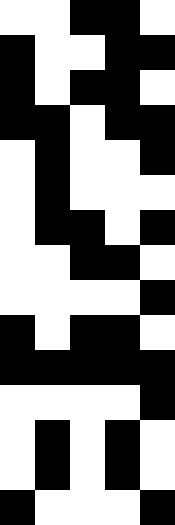[["white", "white", "black", "black", "white"], ["black", "white", "white", "black", "black"], ["black", "white", "black", "black", "white"], ["black", "black", "white", "black", "black"], ["white", "black", "white", "white", "black"], ["white", "black", "white", "white", "white"], ["white", "black", "black", "white", "black"], ["white", "white", "black", "black", "white"], ["white", "white", "white", "white", "black"], ["black", "white", "black", "black", "white"], ["black", "black", "black", "black", "black"], ["white", "white", "white", "white", "black"], ["white", "black", "white", "black", "white"], ["white", "black", "white", "black", "white"], ["black", "white", "white", "white", "black"]]